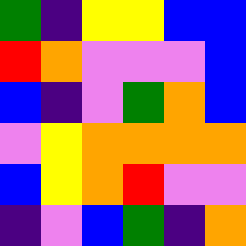[["green", "indigo", "yellow", "yellow", "blue", "blue"], ["red", "orange", "violet", "violet", "violet", "blue"], ["blue", "indigo", "violet", "green", "orange", "blue"], ["violet", "yellow", "orange", "orange", "orange", "orange"], ["blue", "yellow", "orange", "red", "violet", "violet"], ["indigo", "violet", "blue", "green", "indigo", "orange"]]